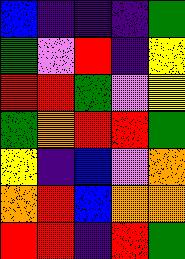[["blue", "indigo", "indigo", "indigo", "green"], ["green", "violet", "red", "indigo", "yellow"], ["red", "red", "green", "violet", "yellow"], ["green", "orange", "red", "red", "green"], ["yellow", "indigo", "blue", "violet", "orange"], ["orange", "red", "blue", "orange", "orange"], ["red", "red", "indigo", "red", "green"]]